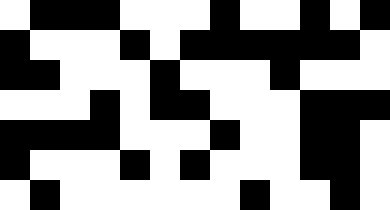[["white", "black", "black", "black", "white", "white", "white", "black", "white", "white", "black", "white", "black"], ["black", "white", "white", "white", "black", "white", "black", "black", "black", "black", "black", "black", "white"], ["black", "black", "white", "white", "white", "black", "white", "white", "white", "black", "white", "white", "white"], ["white", "white", "white", "black", "white", "black", "black", "white", "white", "white", "black", "black", "black"], ["black", "black", "black", "black", "white", "white", "white", "black", "white", "white", "black", "black", "white"], ["black", "white", "white", "white", "black", "white", "black", "white", "white", "white", "black", "black", "white"], ["white", "black", "white", "white", "white", "white", "white", "white", "black", "white", "white", "black", "white"]]